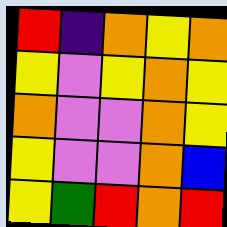[["red", "indigo", "orange", "yellow", "orange"], ["yellow", "violet", "yellow", "orange", "yellow"], ["orange", "violet", "violet", "orange", "yellow"], ["yellow", "violet", "violet", "orange", "blue"], ["yellow", "green", "red", "orange", "red"]]